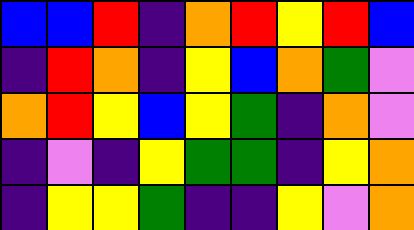[["blue", "blue", "red", "indigo", "orange", "red", "yellow", "red", "blue"], ["indigo", "red", "orange", "indigo", "yellow", "blue", "orange", "green", "violet"], ["orange", "red", "yellow", "blue", "yellow", "green", "indigo", "orange", "violet"], ["indigo", "violet", "indigo", "yellow", "green", "green", "indigo", "yellow", "orange"], ["indigo", "yellow", "yellow", "green", "indigo", "indigo", "yellow", "violet", "orange"]]